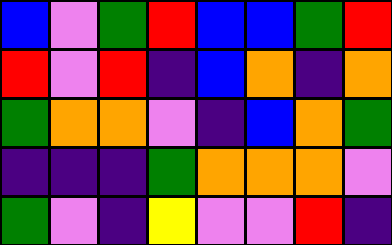[["blue", "violet", "green", "red", "blue", "blue", "green", "red"], ["red", "violet", "red", "indigo", "blue", "orange", "indigo", "orange"], ["green", "orange", "orange", "violet", "indigo", "blue", "orange", "green"], ["indigo", "indigo", "indigo", "green", "orange", "orange", "orange", "violet"], ["green", "violet", "indigo", "yellow", "violet", "violet", "red", "indigo"]]